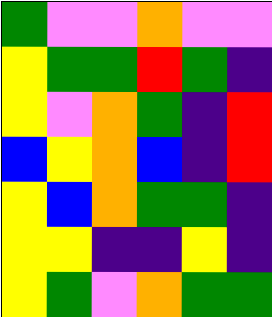[["green", "violet", "violet", "orange", "violet", "violet"], ["yellow", "green", "green", "red", "green", "indigo"], ["yellow", "violet", "orange", "green", "indigo", "red"], ["blue", "yellow", "orange", "blue", "indigo", "red"], ["yellow", "blue", "orange", "green", "green", "indigo"], ["yellow", "yellow", "indigo", "indigo", "yellow", "indigo"], ["yellow", "green", "violet", "orange", "green", "green"]]